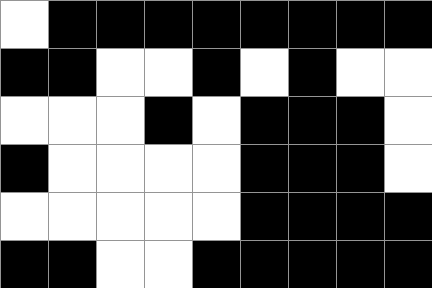[["white", "black", "black", "black", "black", "black", "black", "black", "black"], ["black", "black", "white", "white", "black", "white", "black", "white", "white"], ["white", "white", "white", "black", "white", "black", "black", "black", "white"], ["black", "white", "white", "white", "white", "black", "black", "black", "white"], ["white", "white", "white", "white", "white", "black", "black", "black", "black"], ["black", "black", "white", "white", "black", "black", "black", "black", "black"]]